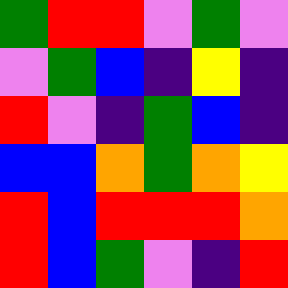[["green", "red", "red", "violet", "green", "violet"], ["violet", "green", "blue", "indigo", "yellow", "indigo"], ["red", "violet", "indigo", "green", "blue", "indigo"], ["blue", "blue", "orange", "green", "orange", "yellow"], ["red", "blue", "red", "red", "red", "orange"], ["red", "blue", "green", "violet", "indigo", "red"]]